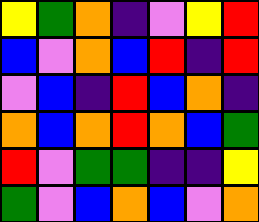[["yellow", "green", "orange", "indigo", "violet", "yellow", "red"], ["blue", "violet", "orange", "blue", "red", "indigo", "red"], ["violet", "blue", "indigo", "red", "blue", "orange", "indigo"], ["orange", "blue", "orange", "red", "orange", "blue", "green"], ["red", "violet", "green", "green", "indigo", "indigo", "yellow"], ["green", "violet", "blue", "orange", "blue", "violet", "orange"]]